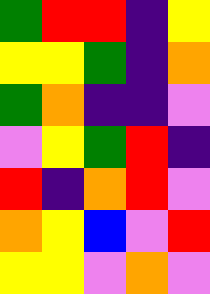[["green", "red", "red", "indigo", "yellow"], ["yellow", "yellow", "green", "indigo", "orange"], ["green", "orange", "indigo", "indigo", "violet"], ["violet", "yellow", "green", "red", "indigo"], ["red", "indigo", "orange", "red", "violet"], ["orange", "yellow", "blue", "violet", "red"], ["yellow", "yellow", "violet", "orange", "violet"]]